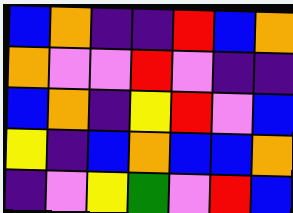[["blue", "orange", "indigo", "indigo", "red", "blue", "orange"], ["orange", "violet", "violet", "red", "violet", "indigo", "indigo"], ["blue", "orange", "indigo", "yellow", "red", "violet", "blue"], ["yellow", "indigo", "blue", "orange", "blue", "blue", "orange"], ["indigo", "violet", "yellow", "green", "violet", "red", "blue"]]